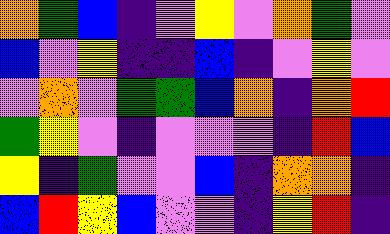[["orange", "green", "blue", "indigo", "violet", "yellow", "violet", "orange", "green", "violet"], ["blue", "violet", "yellow", "indigo", "indigo", "blue", "indigo", "violet", "yellow", "violet"], ["violet", "orange", "violet", "green", "green", "blue", "orange", "indigo", "orange", "red"], ["green", "yellow", "violet", "indigo", "violet", "violet", "violet", "indigo", "red", "blue"], ["yellow", "indigo", "green", "violet", "violet", "blue", "indigo", "orange", "orange", "indigo"], ["blue", "red", "yellow", "blue", "violet", "violet", "indigo", "yellow", "red", "indigo"]]